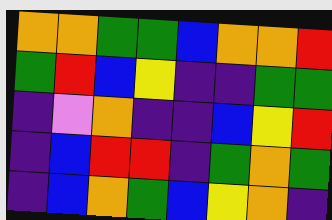[["orange", "orange", "green", "green", "blue", "orange", "orange", "red"], ["green", "red", "blue", "yellow", "indigo", "indigo", "green", "green"], ["indigo", "violet", "orange", "indigo", "indigo", "blue", "yellow", "red"], ["indigo", "blue", "red", "red", "indigo", "green", "orange", "green"], ["indigo", "blue", "orange", "green", "blue", "yellow", "orange", "indigo"]]